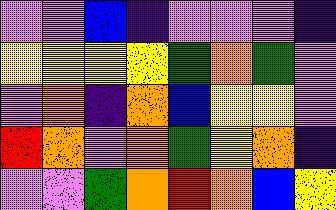[["violet", "violet", "blue", "indigo", "violet", "violet", "violet", "indigo"], ["yellow", "yellow", "yellow", "yellow", "green", "orange", "green", "violet"], ["violet", "orange", "indigo", "orange", "blue", "yellow", "yellow", "violet"], ["red", "orange", "violet", "orange", "green", "yellow", "orange", "indigo"], ["violet", "violet", "green", "orange", "red", "orange", "blue", "yellow"]]